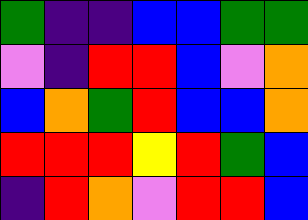[["green", "indigo", "indigo", "blue", "blue", "green", "green"], ["violet", "indigo", "red", "red", "blue", "violet", "orange"], ["blue", "orange", "green", "red", "blue", "blue", "orange"], ["red", "red", "red", "yellow", "red", "green", "blue"], ["indigo", "red", "orange", "violet", "red", "red", "blue"]]